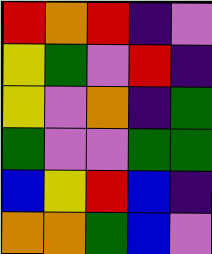[["red", "orange", "red", "indigo", "violet"], ["yellow", "green", "violet", "red", "indigo"], ["yellow", "violet", "orange", "indigo", "green"], ["green", "violet", "violet", "green", "green"], ["blue", "yellow", "red", "blue", "indigo"], ["orange", "orange", "green", "blue", "violet"]]